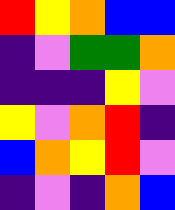[["red", "yellow", "orange", "blue", "blue"], ["indigo", "violet", "green", "green", "orange"], ["indigo", "indigo", "indigo", "yellow", "violet"], ["yellow", "violet", "orange", "red", "indigo"], ["blue", "orange", "yellow", "red", "violet"], ["indigo", "violet", "indigo", "orange", "blue"]]